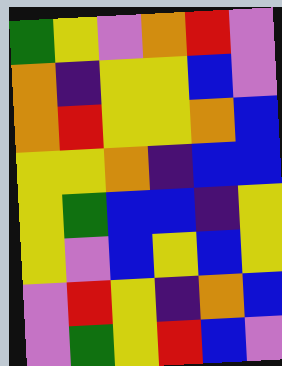[["green", "yellow", "violet", "orange", "red", "violet"], ["orange", "indigo", "yellow", "yellow", "blue", "violet"], ["orange", "red", "yellow", "yellow", "orange", "blue"], ["yellow", "yellow", "orange", "indigo", "blue", "blue"], ["yellow", "green", "blue", "blue", "indigo", "yellow"], ["yellow", "violet", "blue", "yellow", "blue", "yellow"], ["violet", "red", "yellow", "indigo", "orange", "blue"], ["violet", "green", "yellow", "red", "blue", "violet"]]